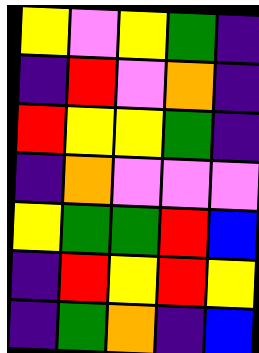[["yellow", "violet", "yellow", "green", "indigo"], ["indigo", "red", "violet", "orange", "indigo"], ["red", "yellow", "yellow", "green", "indigo"], ["indigo", "orange", "violet", "violet", "violet"], ["yellow", "green", "green", "red", "blue"], ["indigo", "red", "yellow", "red", "yellow"], ["indigo", "green", "orange", "indigo", "blue"]]